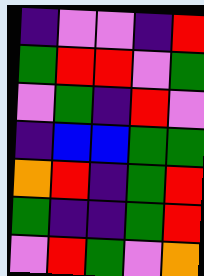[["indigo", "violet", "violet", "indigo", "red"], ["green", "red", "red", "violet", "green"], ["violet", "green", "indigo", "red", "violet"], ["indigo", "blue", "blue", "green", "green"], ["orange", "red", "indigo", "green", "red"], ["green", "indigo", "indigo", "green", "red"], ["violet", "red", "green", "violet", "orange"]]